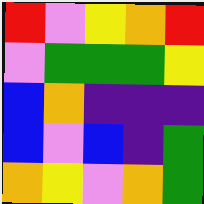[["red", "violet", "yellow", "orange", "red"], ["violet", "green", "green", "green", "yellow"], ["blue", "orange", "indigo", "indigo", "indigo"], ["blue", "violet", "blue", "indigo", "green"], ["orange", "yellow", "violet", "orange", "green"]]